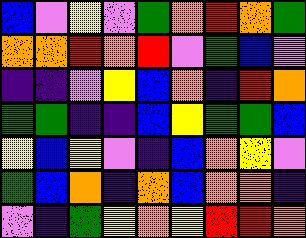[["blue", "violet", "yellow", "violet", "green", "orange", "red", "orange", "green"], ["orange", "orange", "red", "orange", "red", "violet", "green", "blue", "violet"], ["indigo", "indigo", "violet", "yellow", "blue", "orange", "indigo", "red", "orange"], ["green", "green", "indigo", "indigo", "blue", "yellow", "green", "green", "blue"], ["yellow", "blue", "yellow", "violet", "indigo", "blue", "orange", "yellow", "violet"], ["green", "blue", "orange", "indigo", "orange", "blue", "orange", "orange", "indigo"], ["violet", "indigo", "green", "yellow", "orange", "yellow", "red", "red", "orange"]]